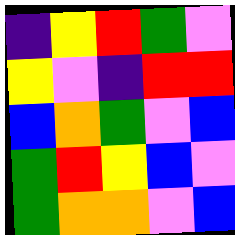[["indigo", "yellow", "red", "green", "violet"], ["yellow", "violet", "indigo", "red", "red"], ["blue", "orange", "green", "violet", "blue"], ["green", "red", "yellow", "blue", "violet"], ["green", "orange", "orange", "violet", "blue"]]